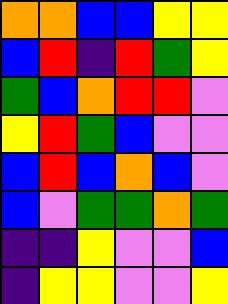[["orange", "orange", "blue", "blue", "yellow", "yellow"], ["blue", "red", "indigo", "red", "green", "yellow"], ["green", "blue", "orange", "red", "red", "violet"], ["yellow", "red", "green", "blue", "violet", "violet"], ["blue", "red", "blue", "orange", "blue", "violet"], ["blue", "violet", "green", "green", "orange", "green"], ["indigo", "indigo", "yellow", "violet", "violet", "blue"], ["indigo", "yellow", "yellow", "violet", "violet", "yellow"]]